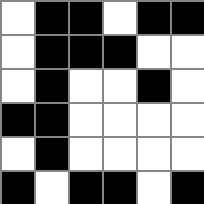[["white", "black", "black", "white", "black", "black"], ["white", "black", "black", "black", "white", "white"], ["white", "black", "white", "white", "black", "white"], ["black", "black", "white", "white", "white", "white"], ["white", "black", "white", "white", "white", "white"], ["black", "white", "black", "black", "white", "black"]]